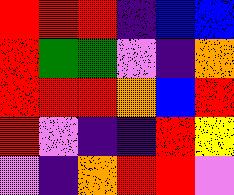[["red", "red", "red", "indigo", "blue", "blue"], ["red", "green", "green", "violet", "indigo", "orange"], ["red", "red", "red", "orange", "blue", "red"], ["red", "violet", "indigo", "indigo", "red", "yellow"], ["violet", "indigo", "orange", "red", "red", "violet"]]